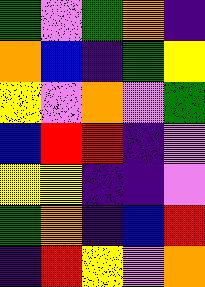[["green", "violet", "green", "orange", "indigo"], ["orange", "blue", "indigo", "green", "yellow"], ["yellow", "violet", "orange", "violet", "green"], ["blue", "red", "red", "indigo", "violet"], ["yellow", "yellow", "indigo", "indigo", "violet"], ["green", "orange", "indigo", "blue", "red"], ["indigo", "red", "yellow", "violet", "orange"]]